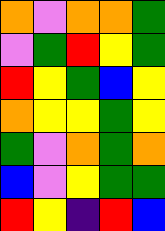[["orange", "violet", "orange", "orange", "green"], ["violet", "green", "red", "yellow", "green"], ["red", "yellow", "green", "blue", "yellow"], ["orange", "yellow", "yellow", "green", "yellow"], ["green", "violet", "orange", "green", "orange"], ["blue", "violet", "yellow", "green", "green"], ["red", "yellow", "indigo", "red", "blue"]]